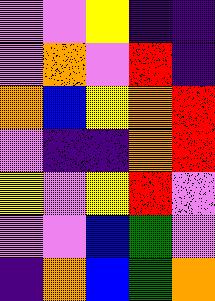[["violet", "violet", "yellow", "indigo", "indigo"], ["violet", "orange", "violet", "red", "indigo"], ["orange", "blue", "yellow", "orange", "red"], ["violet", "indigo", "indigo", "orange", "red"], ["yellow", "violet", "yellow", "red", "violet"], ["violet", "violet", "blue", "green", "violet"], ["indigo", "orange", "blue", "green", "orange"]]